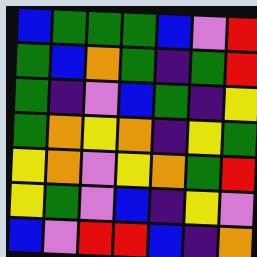[["blue", "green", "green", "green", "blue", "violet", "red"], ["green", "blue", "orange", "green", "indigo", "green", "red"], ["green", "indigo", "violet", "blue", "green", "indigo", "yellow"], ["green", "orange", "yellow", "orange", "indigo", "yellow", "green"], ["yellow", "orange", "violet", "yellow", "orange", "green", "red"], ["yellow", "green", "violet", "blue", "indigo", "yellow", "violet"], ["blue", "violet", "red", "red", "blue", "indigo", "orange"]]